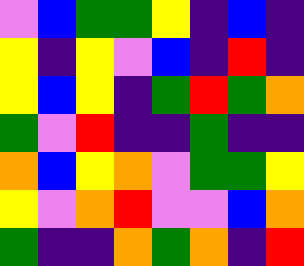[["violet", "blue", "green", "green", "yellow", "indigo", "blue", "indigo"], ["yellow", "indigo", "yellow", "violet", "blue", "indigo", "red", "indigo"], ["yellow", "blue", "yellow", "indigo", "green", "red", "green", "orange"], ["green", "violet", "red", "indigo", "indigo", "green", "indigo", "indigo"], ["orange", "blue", "yellow", "orange", "violet", "green", "green", "yellow"], ["yellow", "violet", "orange", "red", "violet", "violet", "blue", "orange"], ["green", "indigo", "indigo", "orange", "green", "orange", "indigo", "red"]]